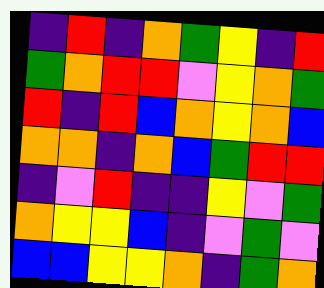[["indigo", "red", "indigo", "orange", "green", "yellow", "indigo", "red"], ["green", "orange", "red", "red", "violet", "yellow", "orange", "green"], ["red", "indigo", "red", "blue", "orange", "yellow", "orange", "blue"], ["orange", "orange", "indigo", "orange", "blue", "green", "red", "red"], ["indigo", "violet", "red", "indigo", "indigo", "yellow", "violet", "green"], ["orange", "yellow", "yellow", "blue", "indigo", "violet", "green", "violet"], ["blue", "blue", "yellow", "yellow", "orange", "indigo", "green", "orange"]]